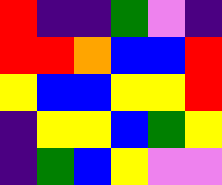[["red", "indigo", "indigo", "green", "violet", "indigo"], ["red", "red", "orange", "blue", "blue", "red"], ["yellow", "blue", "blue", "yellow", "yellow", "red"], ["indigo", "yellow", "yellow", "blue", "green", "yellow"], ["indigo", "green", "blue", "yellow", "violet", "violet"]]